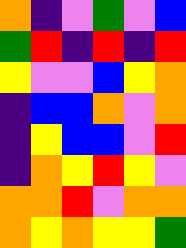[["orange", "indigo", "violet", "green", "violet", "blue"], ["green", "red", "indigo", "red", "indigo", "red"], ["yellow", "violet", "violet", "blue", "yellow", "orange"], ["indigo", "blue", "blue", "orange", "violet", "orange"], ["indigo", "yellow", "blue", "blue", "violet", "red"], ["indigo", "orange", "yellow", "red", "yellow", "violet"], ["orange", "orange", "red", "violet", "orange", "orange"], ["orange", "yellow", "orange", "yellow", "yellow", "green"]]